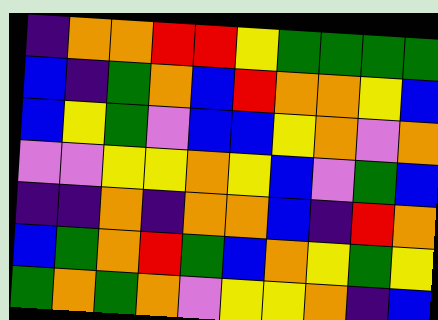[["indigo", "orange", "orange", "red", "red", "yellow", "green", "green", "green", "green"], ["blue", "indigo", "green", "orange", "blue", "red", "orange", "orange", "yellow", "blue"], ["blue", "yellow", "green", "violet", "blue", "blue", "yellow", "orange", "violet", "orange"], ["violet", "violet", "yellow", "yellow", "orange", "yellow", "blue", "violet", "green", "blue"], ["indigo", "indigo", "orange", "indigo", "orange", "orange", "blue", "indigo", "red", "orange"], ["blue", "green", "orange", "red", "green", "blue", "orange", "yellow", "green", "yellow"], ["green", "orange", "green", "orange", "violet", "yellow", "yellow", "orange", "indigo", "blue"]]